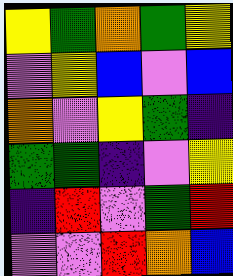[["yellow", "green", "orange", "green", "yellow"], ["violet", "yellow", "blue", "violet", "blue"], ["orange", "violet", "yellow", "green", "indigo"], ["green", "green", "indigo", "violet", "yellow"], ["indigo", "red", "violet", "green", "red"], ["violet", "violet", "red", "orange", "blue"]]